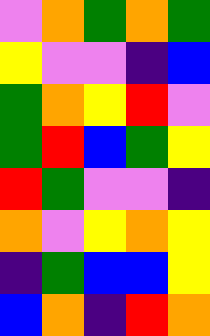[["violet", "orange", "green", "orange", "green"], ["yellow", "violet", "violet", "indigo", "blue"], ["green", "orange", "yellow", "red", "violet"], ["green", "red", "blue", "green", "yellow"], ["red", "green", "violet", "violet", "indigo"], ["orange", "violet", "yellow", "orange", "yellow"], ["indigo", "green", "blue", "blue", "yellow"], ["blue", "orange", "indigo", "red", "orange"]]